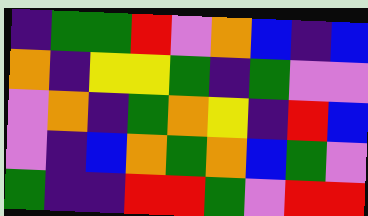[["indigo", "green", "green", "red", "violet", "orange", "blue", "indigo", "blue"], ["orange", "indigo", "yellow", "yellow", "green", "indigo", "green", "violet", "violet"], ["violet", "orange", "indigo", "green", "orange", "yellow", "indigo", "red", "blue"], ["violet", "indigo", "blue", "orange", "green", "orange", "blue", "green", "violet"], ["green", "indigo", "indigo", "red", "red", "green", "violet", "red", "red"]]